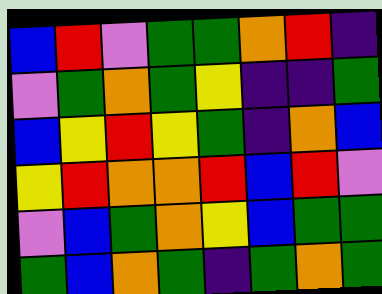[["blue", "red", "violet", "green", "green", "orange", "red", "indigo"], ["violet", "green", "orange", "green", "yellow", "indigo", "indigo", "green"], ["blue", "yellow", "red", "yellow", "green", "indigo", "orange", "blue"], ["yellow", "red", "orange", "orange", "red", "blue", "red", "violet"], ["violet", "blue", "green", "orange", "yellow", "blue", "green", "green"], ["green", "blue", "orange", "green", "indigo", "green", "orange", "green"]]